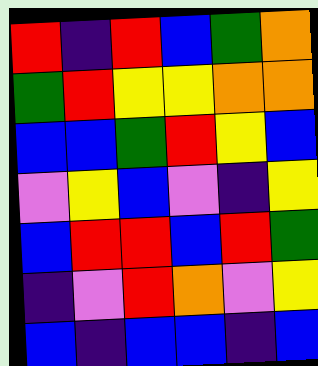[["red", "indigo", "red", "blue", "green", "orange"], ["green", "red", "yellow", "yellow", "orange", "orange"], ["blue", "blue", "green", "red", "yellow", "blue"], ["violet", "yellow", "blue", "violet", "indigo", "yellow"], ["blue", "red", "red", "blue", "red", "green"], ["indigo", "violet", "red", "orange", "violet", "yellow"], ["blue", "indigo", "blue", "blue", "indigo", "blue"]]